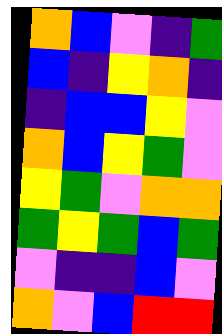[["orange", "blue", "violet", "indigo", "green"], ["blue", "indigo", "yellow", "orange", "indigo"], ["indigo", "blue", "blue", "yellow", "violet"], ["orange", "blue", "yellow", "green", "violet"], ["yellow", "green", "violet", "orange", "orange"], ["green", "yellow", "green", "blue", "green"], ["violet", "indigo", "indigo", "blue", "violet"], ["orange", "violet", "blue", "red", "red"]]